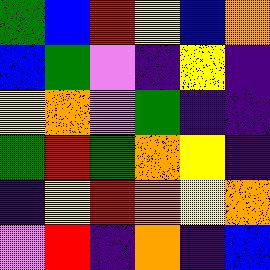[["green", "blue", "red", "yellow", "blue", "orange"], ["blue", "green", "violet", "indigo", "yellow", "indigo"], ["yellow", "orange", "violet", "green", "indigo", "indigo"], ["green", "red", "green", "orange", "yellow", "indigo"], ["indigo", "yellow", "red", "orange", "yellow", "orange"], ["violet", "red", "indigo", "orange", "indigo", "blue"]]